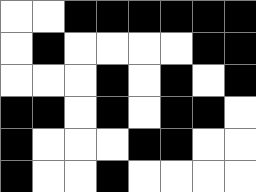[["white", "white", "black", "black", "black", "black", "black", "black"], ["white", "black", "white", "white", "white", "white", "black", "black"], ["white", "white", "white", "black", "white", "black", "white", "black"], ["black", "black", "white", "black", "white", "black", "black", "white"], ["black", "white", "white", "white", "black", "black", "white", "white"], ["black", "white", "white", "black", "white", "white", "white", "white"]]